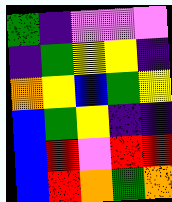[["green", "indigo", "violet", "violet", "violet"], ["indigo", "green", "yellow", "yellow", "indigo"], ["orange", "yellow", "blue", "green", "yellow"], ["blue", "green", "yellow", "indigo", "indigo"], ["blue", "red", "violet", "red", "red"], ["blue", "red", "orange", "green", "orange"]]